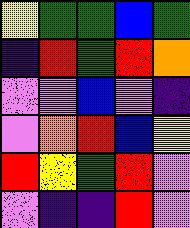[["yellow", "green", "green", "blue", "green"], ["indigo", "red", "green", "red", "orange"], ["violet", "violet", "blue", "violet", "indigo"], ["violet", "orange", "red", "blue", "yellow"], ["red", "yellow", "green", "red", "violet"], ["violet", "indigo", "indigo", "red", "violet"]]